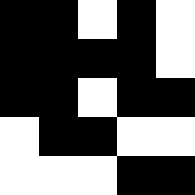[["black", "black", "white", "black", "white"], ["black", "black", "black", "black", "white"], ["black", "black", "white", "black", "black"], ["white", "black", "black", "white", "white"], ["white", "white", "white", "black", "black"]]